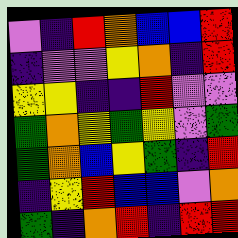[["violet", "indigo", "red", "orange", "blue", "blue", "red"], ["indigo", "violet", "violet", "yellow", "orange", "indigo", "red"], ["yellow", "yellow", "indigo", "indigo", "red", "violet", "violet"], ["green", "orange", "yellow", "green", "yellow", "violet", "green"], ["green", "orange", "blue", "yellow", "green", "indigo", "red"], ["indigo", "yellow", "red", "blue", "blue", "violet", "orange"], ["green", "indigo", "orange", "red", "indigo", "red", "red"]]